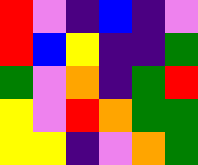[["red", "violet", "indigo", "blue", "indigo", "violet"], ["red", "blue", "yellow", "indigo", "indigo", "green"], ["green", "violet", "orange", "indigo", "green", "red"], ["yellow", "violet", "red", "orange", "green", "green"], ["yellow", "yellow", "indigo", "violet", "orange", "green"]]